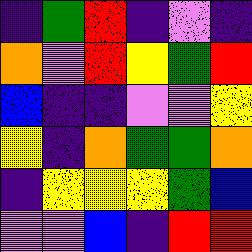[["indigo", "green", "red", "indigo", "violet", "indigo"], ["orange", "violet", "red", "yellow", "green", "red"], ["blue", "indigo", "indigo", "violet", "violet", "yellow"], ["yellow", "indigo", "orange", "green", "green", "orange"], ["indigo", "yellow", "yellow", "yellow", "green", "blue"], ["violet", "violet", "blue", "indigo", "red", "red"]]